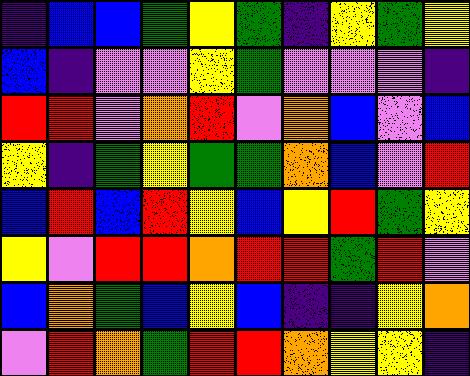[["indigo", "blue", "blue", "green", "yellow", "green", "indigo", "yellow", "green", "yellow"], ["blue", "indigo", "violet", "violet", "yellow", "green", "violet", "violet", "violet", "indigo"], ["red", "red", "violet", "orange", "red", "violet", "orange", "blue", "violet", "blue"], ["yellow", "indigo", "green", "yellow", "green", "green", "orange", "blue", "violet", "red"], ["blue", "red", "blue", "red", "yellow", "blue", "yellow", "red", "green", "yellow"], ["yellow", "violet", "red", "red", "orange", "red", "red", "green", "red", "violet"], ["blue", "orange", "green", "blue", "yellow", "blue", "indigo", "indigo", "yellow", "orange"], ["violet", "red", "orange", "green", "red", "red", "orange", "yellow", "yellow", "indigo"]]